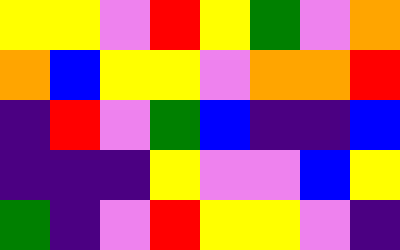[["yellow", "yellow", "violet", "red", "yellow", "green", "violet", "orange"], ["orange", "blue", "yellow", "yellow", "violet", "orange", "orange", "red"], ["indigo", "red", "violet", "green", "blue", "indigo", "indigo", "blue"], ["indigo", "indigo", "indigo", "yellow", "violet", "violet", "blue", "yellow"], ["green", "indigo", "violet", "red", "yellow", "yellow", "violet", "indigo"]]